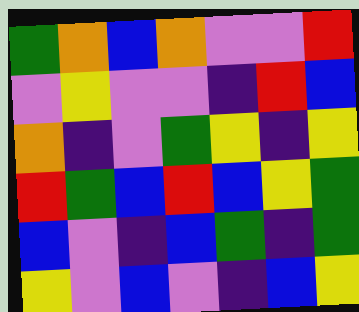[["green", "orange", "blue", "orange", "violet", "violet", "red"], ["violet", "yellow", "violet", "violet", "indigo", "red", "blue"], ["orange", "indigo", "violet", "green", "yellow", "indigo", "yellow"], ["red", "green", "blue", "red", "blue", "yellow", "green"], ["blue", "violet", "indigo", "blue", "green", "indigo", "green"], ["yellow", "violet", "blue", "violet", "indigo", "blue", "yellow"]]